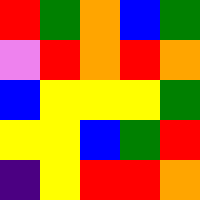[["red", "green", "orange", "blue", "green"], ["violet", "red", "orange", "red", "orange"], ["blue", "yellow", "yellow", "yellow", "green"], ["yellow", "yellow", "blue", "green", "red"], ["indigo", "yellow", "red", "red", "orange"]]